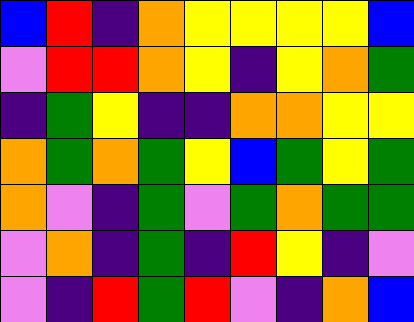[["blue", "red", "indigo", "orange", "yellow", "yellow", "yellow", "yellow", "blue"], ["violet", "red", "red", "orange", "yellow", "indigo", "yellow", "orange", "green"], ["indigo", "green", "yellow", "indigo", "indigo", "orange", "orange", "yellow", "yellow"], ["orange", "green", "orange", "green", "yellow", "blue", "green", "yellow", "green"], ["orange", "violet", "indigo", "green", "violet", "green", "orange", "green", "green"], ["violet", "orange", "indigo", "green", "indigo", "red", "yellow", "indigo", "violet"], ["violet", "indigo", "red", "green", "red", "violet", "indigo", "orange", "blue"]]